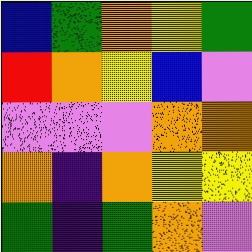[["blue", "green", "orange", "yellow", "green"], ["red", "orange", "yellow", "blue", "violet"], ["violet", "violet", "violet", "orange", "orange"], ["orange", "indigo", "orange", "yellow", "yellow"], ["green", "indigo", "green", "orange", "violet"]]